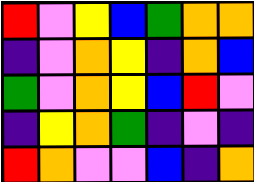[["red", "violet", "yellow", "blue", "green", "orange", "orange"], ["indigo", "violet", "orange", "yellow", "indigo", "orange", "blue"], ["green", "violet", "orange", "yellow", "blue", "red", "violet"], ["indigo", "yellow", "orange", "green", "indigo", "violet", "indigo"], ["red", "orange", "violet", "violet", "blue", "indigo", "orange"]]